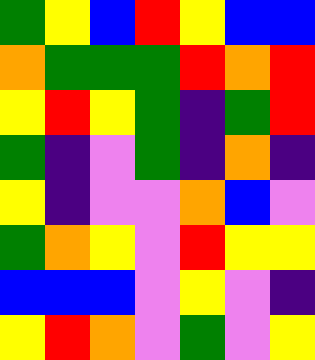[["green", "yellow", "blue", "red", "yellow", "blue", "blue"], ["orange", "green", "green", "green", "red", "orange", "red"], ["yellow", "red", "yellow", "green", "indigo", "green", "red"], ["green", "indigo", "violet", "green", "indigo", "orange", "indigo"], ["yellow", "indigo", "violet", "violet", "orange", "blue", "violet"], ["green", "orange", "yellow", "violet", "red", "yellow", "yellow"], ["blue", "blue", "blue", "violet", "yellow", "violet", "indigo"], ["yellow", "red", "orange", "violet", "green", "violet", "yellow"]]